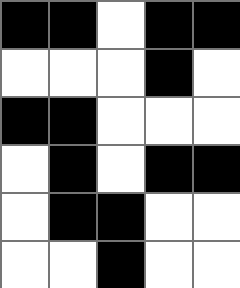[["black", "black", "white", "black", "black"], ["white", "white", "white", "black", "white"], ["black", "black", "white", "white", "white"], ["white", "black", "white", "black", "black"], ["white", "black", "black", "white", "white"], ["white", "white", "black", "white", "white"]]